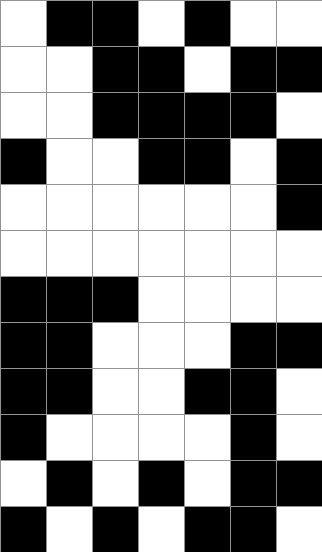[["white", "black", "black", "white", "black", "white", "white"], ["white", "white", "black", "black", "white", "black", "black"], ["white", "white", "black", "black", "black", "black", "white"], ["black", "white", "white", "black", "black", "white", "black"], ["white", "white", "white", "white", "white", "white", "black"], ["white", "white", "white", "white", "white", "white", "white"], ["black", "black", "black", "white", "white", "white", "white"], ["black", "black", "white", "white", "white", "black", "black"], ["black", "black", "white", "white", "black", "black", "white"], ["black", "white", "white", "white", "white", "black", "white"], ["white", "black", "white", "black", "white", "black", "black"], ["black", "white", "black", "white", "black", "black", "white"]]